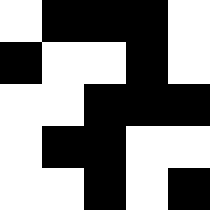[["white", "black", "black", "black", "white"], ["black", "white", "white", "black", "white"], ["white", "white", "black", "black", "black"], ["white", "black", "black", "white", "white"], ["white", "white", "black", "white", "black"]]